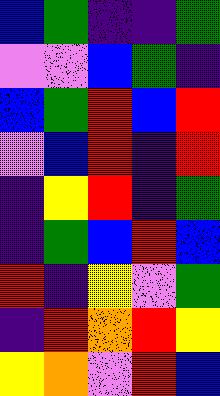[["blue", "green", "indigo", "indigo", "green"], ["violet", "violet", "blue", "green", "indigo"], ["blue", "green", "red", "blue", "red"], ["violet", "blue", "red", "indigo", "red"], ["indigo", "yellow", "red", "indigo", "green"], ["indigo", "green", "blue", "red", "blue"], ["red", "indigo", "yellow", "violet", "green"], ["indigo", "red", "orange", "red", "yellow"], ["yellow", "orange", "violet", "red", "blue"]]